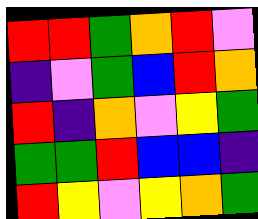[["red", "red", "green", "orange", "red", "violet"], ["indigo", "violet", "green", "blue", "red", "orange"], ["red", "indigo", "orange", "violet", "yellow", "green"], ["green", "green", "red", "blue", "blue", "indigo"], ["red", "yellow", "violet", "yellow", "orange", "green"]]